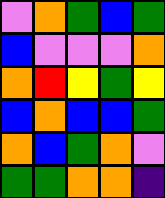[["violet", "orange", "green", "blue", "green"], ["blue", "violet", "violet", "violet", "orange"], ["orange", "red", "yellow", "green", "yellow"], ["blue", "orange", "blue", "blue", "green"], ["orange", "blue", "green", "orange", "violet"], ["green", "green", "orange", "orange", "indigo"]]